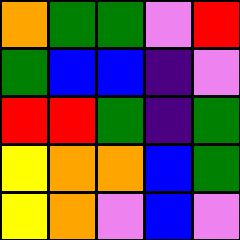[["orange", "green", "green", "violet", "red"], ["green", "blue", "blue", "indigo", "violet"], ["red", "red", "green", "indigo", "green"], ["yellow", "orange", "orange", "blue", "green"], ["yellow", "orange", "violet", "blue", "violet"]]